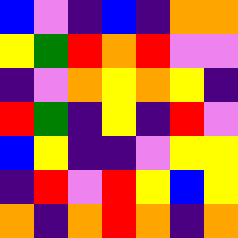[["blue", "violet", "indigo", "blue", "indigo", "orange", "orange"], ["yellow", "green", "red", "orange", "red", "violet", "violet"], ["indigo", "violet", "orange", "yellow", "orange", "yellow", "indigo"], ["red", "green", "indigo", "yellow", "indigo", "red", "violet"], ["blue", "yellow", "indigo", "indigo", "violet", "yellow", "yellow"], ["indigo", "red", "violet", "red", "yellow", "blue", "yellow"], ["orange", "indigo", "orange", "red", "orange", "indigo", "orange"]]